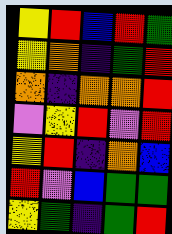[["yellow", "red", "blue", "red", "green"], ["yellow", "orange", "indigo", "green", "red"], ["orange", "indigo", "orange", "orange", "red"], ["violet", "yellow", "red", "violet", "red"], ["yellow", "red", "indigo", "orange", "blue"], ["red", "violet", "blue", "green", "green"], ["yellow", "green", "indigo", "green", "red"]]